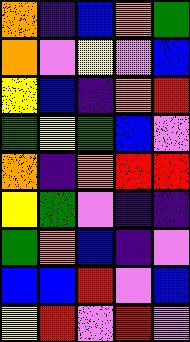[["orange", "indigo", "blue", "orange", "green"], ["orange", "violet", "yellow", "violet", "blue"], ["yellow", "blue", "indigo", "orange", "red"], ["green", "yellow", "green", "blue", "violet"], ["orange", "indigo", "orange", "red", "red"], ["yellow", "green", "violet", "indigo", "indigo"], ["green", "orange", "blue", "indigo", "violet"], ["blue", "blue", "red", "violet", "blue"], ["yellow", "red", "violet", "red", "violet"]]